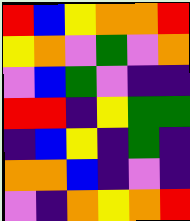[["red", "blue", "yellow", "orange", "orange", "red"], ["yellow", "orange", "violet", "green", "violet", "orange"], ["violet", "blue", "green", "violet", "indigo", "indigo"], ["red", "red", "indigo", "yellow", "green", "green"], ["indigo", "blue", "yellow", "indigo", "green", "indigo"], ["orange", "orange", "blue", "indigo", "violet", "indigo"], ["violet", "indigo", "orange", "yellow", "orange", "red"]]